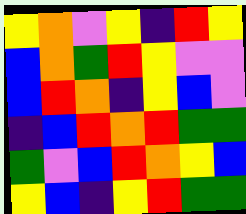[["yellow", "orange", "violet", "yellow", "indigo", "red", "yellow"], ["blue", "orange", "green", "red", "yellow", "violet", "violet"], ["blue", "red", "orange", "indigo", "yellow", "blue", "violet"], ["indigo", "blue", "red", "orange", "red", "green", "green"], ["green", "violet", "blue", "red", "orange", "yellow", "blue"], ["yellow", "blue", "indigo", "yellow", "red", "green", "green"]]